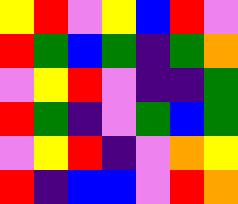[["yellow", "red", "violet", "yellow", "blue", "red", "violet"], ["red", "green", "blue", "green", "indigo", "green", "orange"], ["violet", "yellow", "red", "violet", "indigo", "indigo", "green"], ["red", "green", "indigo", "violet", "green", "blue", "green"], ["violet", "yellow", "red", "indigo", "violet", "orange", "yellow"], ["red", "indigo", "blue", "blue", "violet", "red", "orange"]]